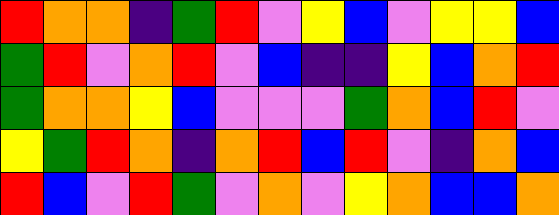[["red", "orange", "orange", "indigo", "green", "red", "violet", "yellow", "blue", "violet", "yellow", "yellow", "blue"], ["green", "red", "violet", "orange", "red", "violet", "blue", "indigo", "indigo", "yellow", "blue", "orange", "red"], ["green", "orange", "orange", "yellow", "blue", "violet", "violet", "violet", "green", "orange", "blue", "red", "violet"], ["yellow", "green", "red", "orange", "indigo", "orange", "red", "blue", "red", "violet", "indigo", "orange", "blue"], ["red", "blue", "violet", "red", "green", "violet", "orange", "violet", "yellow", "orange", "blue", "blue", "orange"]]